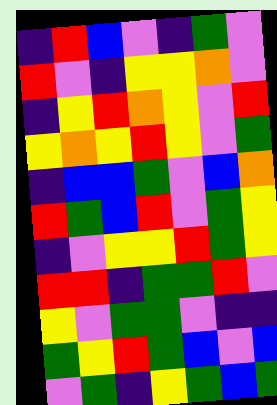[["indigo", "red", "blue", "violet", "indigo", "green", "violet"], ["red", "violet", "indigo", "yellow", "yellow", "orange", "violet"], ["indigo", "yellow", "red", "orange", "yellow", "violet", "red"], ["yellow", "orange", "yellow", "red", "yellow", "violet", "green"], ["indigo", "blue", "blue", "green", "violet", "blue", "orange"], ["red", "green", "blue", "red", "violet", "green", "yellow"], ["indigo", "violet", "yellow", "yellow", "red", "green", "yellow"], ["red", "red", "indigo", "green", "green", "red", "violet"], ["yellow", "violet", "green", "green", "violet", "indigo", "indigo"], ["green", "yellow", "red", "green", "blue", "violet", "blue"], ["violet", "green", "indigo", "yellow", "green", "blue", "green"]]